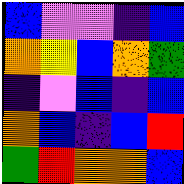[["blue", "violet", "violet", "indigo", "blue"], ["orange", "yellow", "blue", "orange", "green"], ["indigo", "violet", "blue", "indigo", "blue"], ["orange", "blue", "indigo", "blue", "red"], ["green", "red", "orange", "orange", "blue"]]